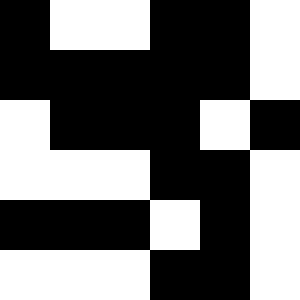[["black", "white", "white", "black", "black", "white"], ["black", "black", "black", "black", "black", "white"], ["white", "black", "black", "black", "white", "black"], ["white", "white", "white", "black", "black", "white"], ["black", "black", "black", "white", "black", "white"], ["white", "white", "white", "black", "black", "white"]]